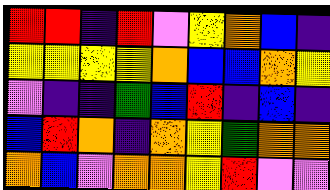[["red", "red", "indigo", "red", "violet", "yellow", "orange", "blue", "indigo"], ["yellow", "yellow", "yellow", "yellow", "orange", "blue", "blue", "orange", "yellow"], ["violet", "indigo", "indigo", "green", "blue", "red", "indigo", "blue", "indigo"], ["blue", "red", "orange", "indigo", "orange", "yellow", "green", "orange", "orange"], ["orange", "blue", "violet", "orange", "orange", "yellow", "red", "violet", "violet"]]